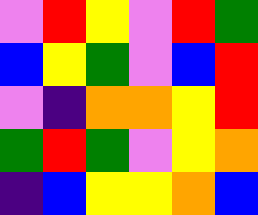[["violet", "red", "yellow", "violet", "red", "green"], ["blue", "yellow", "green", "violet", "blue", "red"], ["violet", "indigo", "orange", "orange", "yellow", "red"], ["green", "red", "green", "violet", "yellow", "orange"], ["indigo", "blue", "yellow", "yellow", "orange", "blue"]]